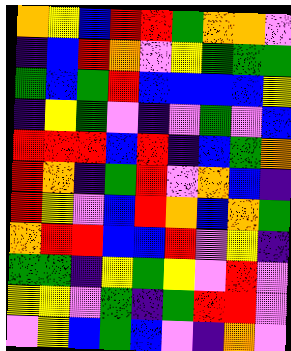[["orange", "yellow", "blue", "red", "red", "green", "orange", "orange", "violet"], ["indigo", "blue", "red", "orange", "violet", "yellow", "green", "green", "green"], ["green", "blue", "green", "red", "blue", "blue", "blue", "blue", "yellow"], ["indigo", "yellow", "green", "violet", "indigo", "violet", "green", "violet", "blue"], ["red", "red", "red", "blue", "red", "indigo", "blue", "green", "orange"], ["red", "orange", "indigo", "green", "red", "violet", "orange", "blue", "indigo"], ["red", "yellow", "violet", "blue", "red", "orange", "blue", "orange", "green"], ["orange", "red", "red", "blue", "blue", "red", "violet", "yellow", "indigo"], ["green", "green", "indigo", "yellow", "green", "yellow", "violet", "red", "violet"], ["yellow", "yellow", "violet", "green", "indigo", "green", "red", "red", "violet"], ["violet", "yellow", "blue", "green", "blue", "violet", "indigo", "orange", "violet"]]